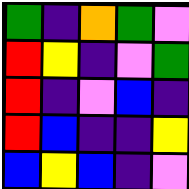[["green", "indigo", "orange", "green", "violet"], ["red", "yellow", "indigo", "violet", "green"], ["red", "indigo", "violet", "blue", "indigo"], ["red", "blue", "indigo", "indigo", "yellow"], ["blue", "yellow", "blue", "indigo", "violet"]]